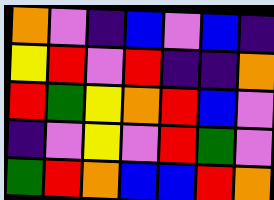[["orange", "violet", "indigo", "blue", "violet", "blue", "indigo"], ["yellow", "red", "violet", "red", "indigo", "indigo", "orange"], ["red", "green", "yellow", "orange", "red", "blue", "violet"], ["indigo", "violet", "yellow", "violet", "red", "green", "violet"], ["green", "red", "orange", "blue", "blue", "red", "orange"]]